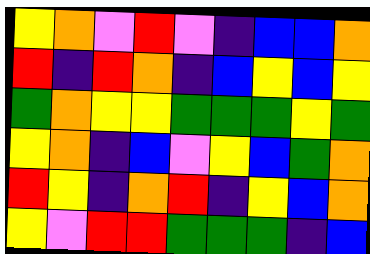[["yellow", "orange", "violet", "red", "violet", "indigo", "blue", "blue", "orange"], ["red", "indigo", "red", "orange", "indigo", "blue", "yellow", "blue", "yellow"], ["green", "orange", "yellow", "yellow", "green", "green", "green", "yellow", "green"], ["yellow", "orange", "indigo", "blue", "violet", "yellow", "blue", "green", "orange"], ["red", "yellow", "indigo", "orange", "red", "indigo", "yellow", "blue", "orange"], ["yellow", "violet", "red", "red", "green", "green", "green", "indigo", "blue"]]